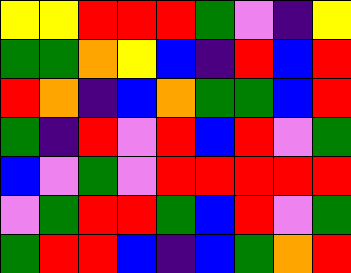[["yellow", "yellow", "red", "red", "red", "green", "violet", "indigo", "yellow"], ["green", "green", "orange", "yellow", "blue", "indigo", "red", "blue", "red"], ["red", "orange", "indigo", "blue", "orange", "green", "green", "blue", "red"], ["green", "indigo", "red", "violet", "red", "blue", "red", "violet", "green"], ["blue", "violet", "green", "violet", "red", "red", "red", "red", "red"], ["violet", "green", "red", "red", "green", "blue", "red", "violet", "green"], ["green", "red", "red", "blue", "indigo", "blue", "green", "orange", "red"]]